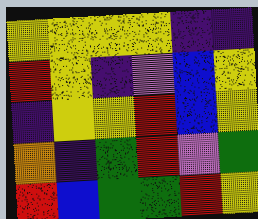[["yellow", "yellow", "yellow", "yellow", "indigo", "indigo"], ["red", "yellow", "indigo", "violet", "blue", "yellow"], ["indigo", "yellow", "yellow", "red", "blue", "yellow"], ["orange", "indigo", "green", "red", "violet", "green"], ["red", "blue", "green", "green", "red", "yellow"]]